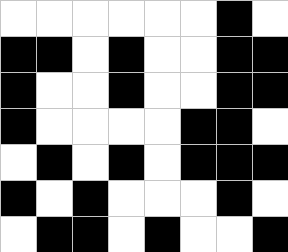[["white", "white", "white", "white", "white", "white", "black", "white"], ["black", "black", "white", "black", "white", "white", "black", "black"], ["black", "white", "white", "black", "white", "white", "black", "black"], ["black", "white", "white", "white", "white", "black", "black", "white"], ["white", "black", "white", "black", "white", "black", "black", "black"], ["black", "white", "black", "white", "white", "white", "black", "white"], ["white", "black", "black", "white", "black", "white", "white", "black"]]